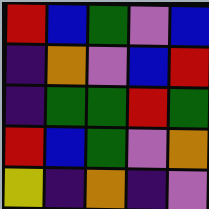[["red", "blue", "green", "violet", "blue"], ["indigo", "orange", "violet", "blue", "red"], ["indigo", "green", "green", "red", "green"], ["red", "blue", "green", "violet", "orange"], ["yellow", "indigo", "orange", "indigo", "violet"]]